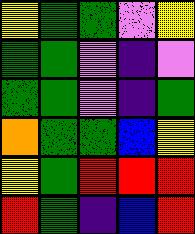[["yellow", "green", "green", "violet", "yellow"], ["green", "green", "violet", "indigo", "violet"], ["green", "green", "violet", "indigo", "green"], ["orange", "green", "green", "blue", "yellow"], ["yellow", "green", "red", "red", "red"], ["red", "green", "indigo", "blue", "red"]]